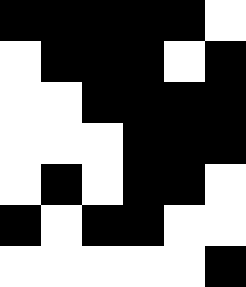[["black", "black", "black", "black", "black", "white"], ["white", "black", "black", "black", "white", "black"], ["white", "white", "black", "black", "black", "black"], ["white", "white", "white", "black", "black", "black"], ["white", "black", "white", "black", "black", "white"], ["black", "white", "black", "black", "white", "white"], ["white", "white", "white", "white", "white", "black"]]